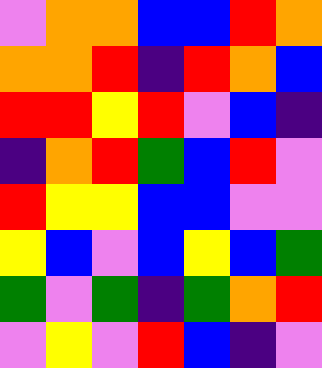[["violet", "orange", "orange", "blue", "blue", "red", "orange"], ["orange", "orange", "red", "indigo", "red", "orange", "blue"], ["red", "red", "yellow", "red", "violet", "blue", "indigo"], ["indigo", "orange", "red", "green", "blue", "red", "violet"], ["red", "yellow", "yellow", "blue", "blue", "violet", "violet"], ["yellow", "blue", "violet", "blue", "yellow", "blue", "green"], ["green", "violet", "green", "indigo", "green", "orange", "red"], ["violet", "yellow", "violet", "red", "blue", "indigo", "violet"]]